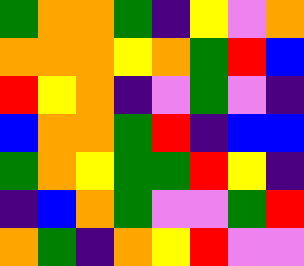[["green", "orange", "orange", "green", "indigo", "yellow", "violet", "orange"], ["orange", "orange", "orange", "yellow", "orange", "green", "red", "blue"], ["red", "yellow", "orange", "indigo", "violet", "green", "violet", "indigo"], ["blue", "orange", "orange", "green", "red", "indigo", "blue", "blue"], ["green", "orange", "yellow", "green", "green", "red", "yellow", "indigo"], ["indigo", "blue", "orange", "green", "violet", "violet", "green", "red"], ["orange", "green", "indigo", "orange", "yellow", "red", "violet", "violet"]]